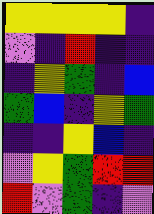[["yellow", "yellow", "yellow", "yellow", "indigo"], ["violet", "indigo", "red", "indigo", "indigo"], ["indigo", "yellow", "green", "indigo", "blue"], ["green", "blue", "indigo", "yellow", "green"], ["indigo", "indigo", "yellow", "blue", "indigo"], ["violet", "yellow", "green", "red", "red"], ["red", "violet", "green", "indigo", "violet"]]